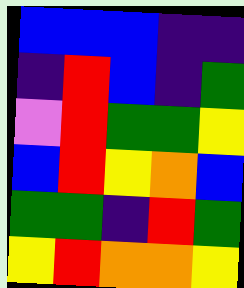[["blue", "blue", "blue", "indigo", "indigo"], ["indigo", "red", "blue", "indigo", "green"], ["violet", "red", "green", "green", "yellow"], ["blue", "red", "yellow", "orange", "blue"], ["green", "green", "indigo", "red", "green"], ["yellow", "red", "orange", "orange", "yellow"]]